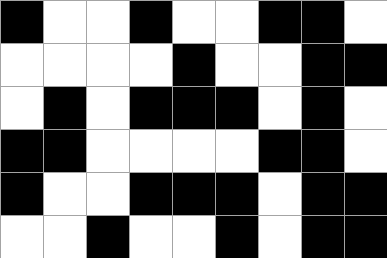[["black", "white", "white", "black", "white", "white", "black", "black", "white"], ["white", "white", "white", "white", "black", "white", "white", "black", "black"], ["white", "black", "white", "black", "black", "black", "white", "black", "white"], ["black", "black", "white", "white", "white", "white", "black", "black", "white"], ["black", "white", "white", "black", "black", "black", "white", "black", "black"], ["white", "white", "black", "white", "white", "black", "white", "black", "black"]]